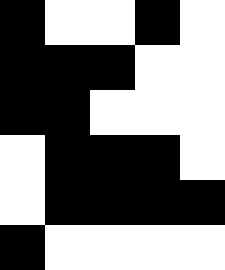[["black", "white", "white", "black", "white"], ["black", "black", "black", "white", "white"], ["black", "black", "white", "white", "white"], ["white", "black", "black", "black", "white"], ["white", "black", "black", "black", "black"], ["black", "white", "white", "white", "white"]]